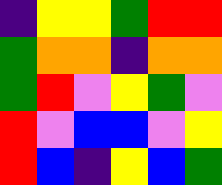[["indigo", "yellow", "yellow", "green", "red", "red"], ["green", "orange", "orange", "indigo", "orange", "orange"], ["green", "red", "violet", "yellow", "green", "violet"], ["red", "violet", "blue", "blue", "violet", "yellow"], ["red", "blue", "indigo", "yellow", "blue", "green"]]